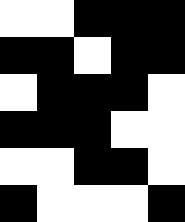[["white", "white", "black", "black", "black"], ["black", "black", "white", "black", "black"], ["white", "black", "black", "black", "white"], ["black", "black", "black", "white", "white"], ["white", "white", "black", "black", "white"], ["black", "white", "white", "white", "black"]]